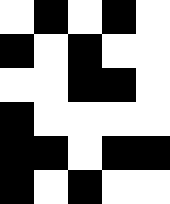[["white", "black", "white", "black", "white"], ["black", "white", "black", "white", "white"], ["white", "white", "black", "black", "white"], ["black", "white", "white", "white", "white"], ["black", "black", "white", "black", "black"], ["black", "white", "black", "white", "white"]]